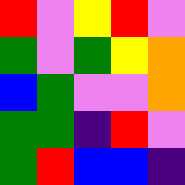[["red", "violet", "yellow", "red", "violet"], ["green", "violet", "green", "yellow", "orange"], ["blue", "green", "violet", "violet", "orange"], ["green", "green", "indigo", "red", "violet"], ["green", "red", "blue", "blue", "indigo"]]